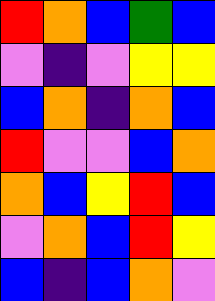[["red", "orange", "blue", "green", "blue"], ["violet", "indigo", "violet", "yellow", "yellow"], ["blue", "orange", "indigo", "orange", "blue"], ["red", "violet", "violet", "blue", "orange"], ["orange", "blue", "yellow", "red", "blue"], ["violet", "orange", "blue", "red", "yellow"], ["blue", "indigo", "blue", "orange", "violet"]]